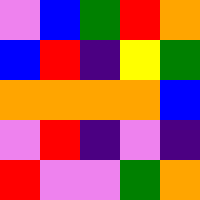[["violet", "blue", "green", "red", "orange"], ["blue", "red", "indigo", "yellow", "green"], ["orange", "orange", "orange", "orange", "blue"], ["violet", "red", "indigo", "violet", "indigo"], ["red", "violet", "violet", "green", "orange"]]